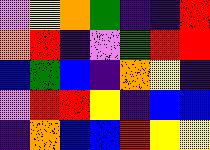[["violet", "yellow", "orange", "green", "indigo", "indigo", "red"], ["orange", "red", "indigo", "violet", "green", "red", "red"], ["blue", "green", "blue", "indigo", "orange", "yellow", "indigo"], ["violet", "red", "red", "yellow", "indigo", "blue", "blue"], ["indigo", "orange", "blue", "blue", "red", "yellow", "yellow"]]